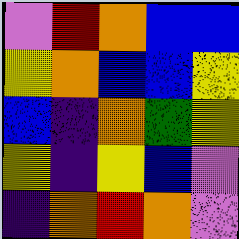[["violet", "red", "orange", "blue", "blue"], ["yellow", "orange", "blue", "blue", "yellow"], ["blue", "indigo", "orange", "green", "yellow"], ["yellow", "indigo", "yellow", "blue", "violet"], ["indigo", "orange", "red", "orange", "violet"]]